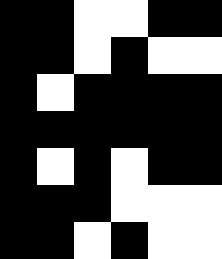[["black", "black", "white", "white", "black", "black"], ["black", "black", "white", "black", "white", "white"], ["black", "white", "black", "black", "black", "black"], ["black", "black", "black", "black", "black", "black"], ["black", "white", "black", "white", "black", "black"], ["black", "black", "black", "white", "white", "white"], ["black", "black", "white", "black", "white", "white"]]